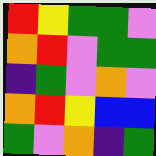[["red", "yellow", "green", "green", "violet"], ["orange", "red", "violet", "green", "green"], ["indigo", "green", "violet", "orange", "violet"], ["orange", "red", "yellow", "blue", "blue"], ["green", "violet", "orange", "indigo", "green"]]